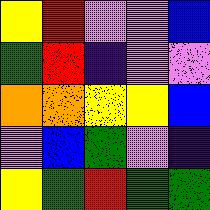[["yellow", "red", "violet", "violet", "blue"], ["green", "red", "indigo", "violet", "violet"], ["orange", "orange", "yellow", "yellow", "blue"], ["violet", "blue", "green", "violet", "indigo"], ["yellow", "green", "red", "green", "green"]]